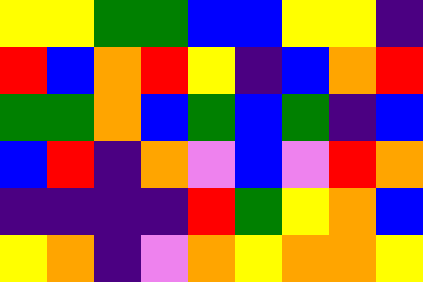[["yellow", "yellow", "green", "green", "blue", "blue", "yellow", "yellow", "indigo"], ["red", "blue", "orange", "red", "yellow", "indigo", "blue", "orange", "red"], ["green", "green", "orange", "blue", "green", "blue", "green", "indigo", "blue"], ["blue", "red", "indigo", "orange", "violet", "blue", "violet", "red", "orange"], ["indigo", "indigo", "indigo", "indigo", "red", "green", "yellow", "orange", "blue"], ["yellow", "orange", "indigo", "violet", "orange", "yellow", "orange", "orange", "yellow"]]